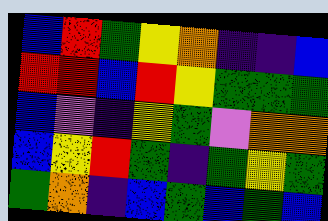[["blue", "red", "green", "yellow", "orange", "indigo", "indigo", "blue"], ["red", "red", "blue", "red", "yellow", "green", "green", "green"], ["blue", "violet", "indigo", "yellow", "green", "violet", "orange", "orange"], ["blue", "yellow", "red", "green", "indigo", "green", "yellow", "green"], ["green", "orange", "indigo", "blue", "green", "blue", "green", "blue"]]